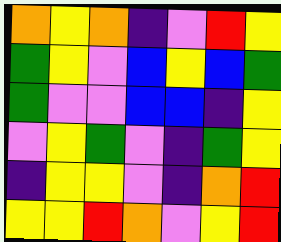[["orange", "yellow", "orange", "indigo", "violet", "red", "yellow"], ["green", "yellow", "violet", "blue", "yellow", "blue", "green"], ["green", "violet", "violet", "blue", "blue", "indigo", "yellow"], ["violet", "yellow", "green", "violet", "indigo", "green", "yellow"], ["indigo", "yellow", "yellow", "violet", "indigo", "orange", "red"], ["yellow", "yellow", "red", "orange", "violet", "yellow", "red"]]